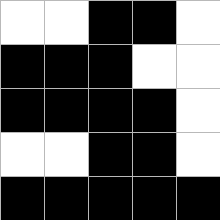[["white", "white", "black", "black", "white"], ["black", "black", "black", "white", "white"], ["black", "black", "black", "black", "white"], ["white", "white", "black", "black", "white"], ["black", "black", "black", "black", "black"]]